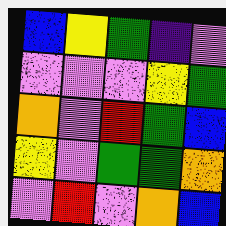[["blue", "yellow", "green", "indigo", "violet"], ["violet", "violet", "violet", "yellow", "green"], ["orange", "violet", "red", "green", "blue"], ["yellow", "violet", "green", "green", "orange"], ["violet", "red", "violet", "orange", "blue"]]